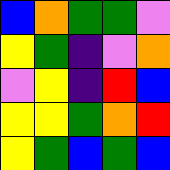[["blue", "orange", "green", "green", "violet"], ["yellow", "green", "indigo", "violet", "orange"], ["violet", "yellow", "indigo", "red", "blue"], ["yellow", "yellow", "green", "orange", "red"], ["yellow", "green", "blue", "green", "blue"]]